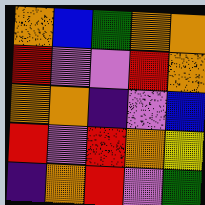[["orange", "blue", "green", "orange", "orange"], ["red", "violet", "violet", "red", "orange"], ["orange", "orange", "indigo", "violet", "blue"], ["red", "violet", "red", "orange", "yellow"], ["indigo", "orange", "red", "violet", "green"]]